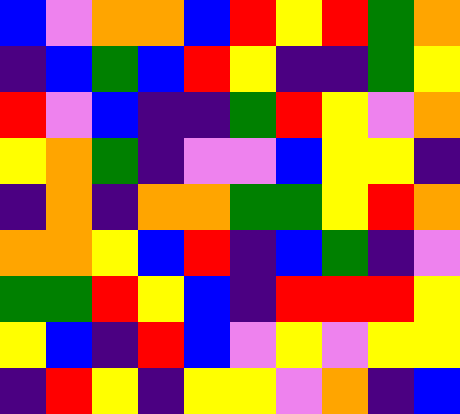[["blue", "violet", "orange", "orange", "blue", "red", "yellow", "red", "green", "orange"], ["indigo", "blue", "green", "blue", "red", "yellow", "indigo", "indigo", "green", "yellow"], ["red", "violet", "blue", "indigo", "indigo", "green", "red", "yellow", "violet", "orange"], ["yellow", "orange", "green", "indigo", "violet", "violet", "blue", "yellow", "yellow", "indigo"], ["indigo", "orange", "indigo", "orange", "orange", "green", "green", "yellow", "red", "orange"], ["orange", "orange", "yellow", "blue", "red", "indigo", "blue", "green", "indigo", "violet"], ["green", "green", "red", "yellow", "blue", "indigo", "red", "red", "red", "yellow"], ["yellow", "blue", "indigo", "red", "blue", "violet", "yellow", "violet", "yellow", "yellow"], ["indigo", "red", "yellow", "indigo", "yellow", "yellow", "violet", "orange", "indigo", "blue"]]